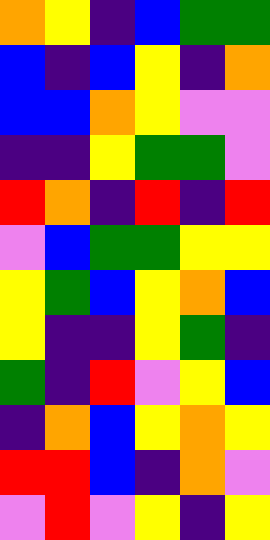[["orange", "yellow", "indigo", "blue", "green", "green"], ["blue", "indigo", "blue", "yellow", "indigo", "orange"], ["blue", "blue", "orange", "yellow", "violet", "violet"], ["indigo", "indigo", "yellow", "green", "green", "violet"], ["red", "orange", "indigo", "red", "indigo", "red"], ["violet", "blue", "green", "green", "yellow", "yellow"], ["yellow", "green", "blue", "yellow", "orange", "blue"], ["yellow", "indigo", "indigo", "yellow", "green", "indigo"], ["green", "indigo", "red", "violet", "yellow", "blue"], ["indigo", "orange", "blue", "yellow", "orange", "yellow"], ["red", "red", "blue", "indigo", "orange", "violet"], ["violet", "red", "violet", "yellow", "indigo", "yellow"]]